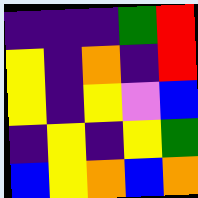[["indigo", "indigo", "indigo", "green", "red"], ["yellow", "indigo", "orange", "indigo", "red"], ["yellow", "indigo", "yellow", "violet", "blue"], ["indigo", "yellow", "indigo", "yellow", "green"], ["blue", "yellow", "orange", "blue", "orange"]]